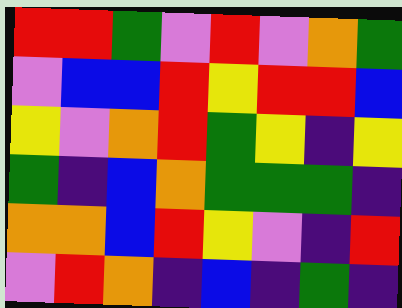[["red", "red", "green", "violet", "red", "violet", "orange", "green"], ["violet", "blue", "blue", "red", "yellow", "red", "red", "blue"], ["yellow", "violet", "orange", "red", "green", "yellow", "indigo", "yellow"], ["green", "indigo", "blue", "orange", "green", "green", "green", "indigo"], ["orange", "orange", "blue", "red", "yellow", "violet", "indigo", "red"], ["violet", "red", "orange", "indigo", "blue", "indigo", "green", "indigo"]]